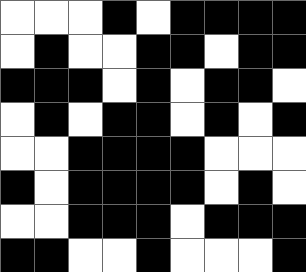[["white", "white", "white", "black", "white", "black", "black", "black", "black"], ["white", "black", "white", "white", "black", "black", "white", "black", "black"], ["black", "black", "black", "white", "black", "white", "black", "black", "white"], ["white", "black", "white", "black", "black", "white", "black", "white", "black"], ["white", "white", "black", "black", "black", "black", "white", "white", "white"], ["black", "white", "black", "black", "black", "black", "white", "black", "white"], ["white", "white", "black", "black", "black", "white", "black", "black", "black"], ["black", "black", "white", "white", "black", "white", "white", "white", "black"]]